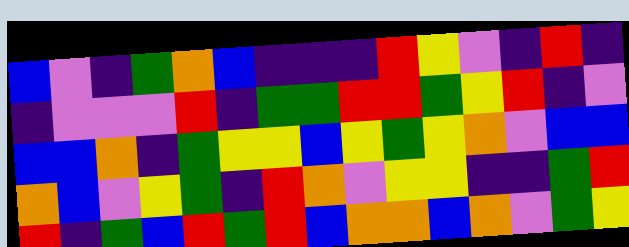[["blue", "violet", "indigo", "green", "orange", "blue", "indigo", "indigo", "indigo", "red", "yellow", "violet", "indigo", "red", "indigo"], ["indigo", "violet", "violet", "violet", "red", "indigo", "green", "green", "red", "red", "green", "yellow", "red", "indigo", "violet"], ["blue", "blue", "orange", "indigo", "green", "yellow", "yellow", "blue", "yellow", "green", "yellow", "orange", "violet", "blue", "blue"], ["orange", "blue", "violet", "yellow", "green", "indigo", "red", "orange", "violet", "yellow", "yellow", "indigo", "indigo", "green", "red"], ["red", "indigo", "green", "blue", "red", "green", "red", "blue", "orange", "orange", "blue", "orange", "violet", "green", "yellow"]]